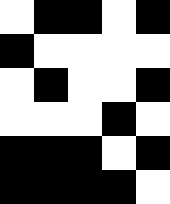[["white", "black", "black", "white", "black"], ["black", "white", "white", "white", "white"], ["white", "black", "white", "white", "black"], ["white", "white", "white", "black", "white"], ["black", "black", "black", "white", "black"], ["black", "black", "black", "black", "white"]]